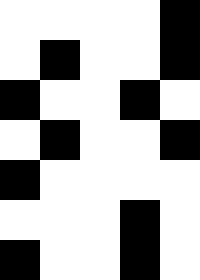[["white", "white", "white", "white", "black"], ["white", "black", "white", "white", "black"], ["black", "white", "white", "black", "white"], ["white", "black", "white", "white", "black"], ["black", "white", "white", "white", "white"], ["white", "white", "white", "black", "white"], ["black", "white", "white", "black", "white"]]